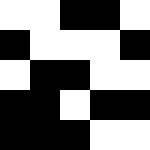[["white", "white", "black", "black", "white"], ["black", "white", "white", "white", "black"], ["white", "black", "black", "white", "white"], ["black", "black", "white", "black", "black"], ["black", "black", "black", "white", "white"]]